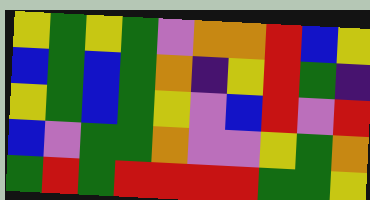[["yellow", "green", "yellow", "green", "violet", "orange", "orange", "red", "blue", "yellow"], ["blue", "green", "blue", "green", "orange", "indigo", "yellow", "red", "green", "indigo"], ["yellow", "green", "blue", "green", "yellow", "violet", "blue", "red", "violet", "red"], ["blue", "violet", "green", "green", "orange", "violet", "violet", "yellow", "green", "orange"], ["green", "red", "green", "red", "red", "red", "red", "green", "green", "yellow"]]